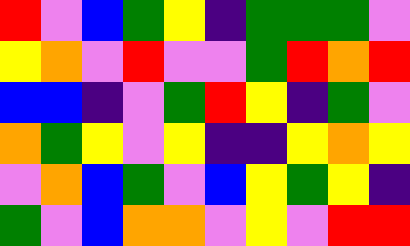[["red", "violet", "blue", "green", "yellow", "indigo", "green", "green", "green", "violet"], ["yellow", "orange", "violet", "red", "violet", "violet", "green", "red", "orange", "red"], ["blue", "blue", "indigo", "violet", "green", "red", "yellow", "indigo", "green", "violet"], ["orange", "green", "yellow", "violet", "yellow", "indigo", "indigo", "yellow", "orange", "yellow"], ["violet", "orange", "blue", "green", "violet", "blue", "yellow", "green", "yellow", "indigo"], ["green", "violet", "blue", "orange", "orange", "violet", "yellow", "violet", "red", "red"]]